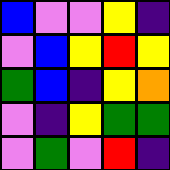[["blue", "violet", "violet", "yellow", "indigo"], ["violet", "blue", "yellow", "red", "yellow"], ["green", "blue", "indigo", "yellow", "orange"], ["violet", "indigo", "yellow", "green", "green"], ["violet", "green", "violet", "red", "indigo"]]